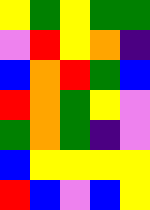[["yellow", "green", "yellow", "green", "green"], ["violet", "red", "yellow", "orange", "indigo"], ["blue", "orange", "red", "green", "blue"], ["red", "orange", "green", "yellow", "violet"], ["green", "orange", "green", "indigo", "violet"], ["blue", "yellow", "yellow", "yellow", "yellow"], ["red", "blue", "violet", "blue", "yellow"]]